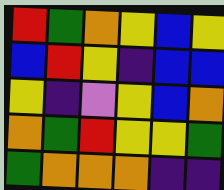[["red", "green", "orange", "yellow", "blue", "yellow"], ["blue", "red", "yellow", "indigo", "blue", "blue"], ["yellow", "indigo", "violet", "yellow", "blue", "orange"], ["orange", "green", "red", "yellow", "yellow", "green"], ["green", "orange", "orange", "orange", "indigo", "indigo"]]